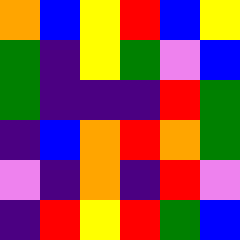[["orange", "blue", "yellow", "red", "blue", "yellow"], ["green", "indigo", "yellow", "green", "violet", "blue"], ["green", "indigo", "indigo", "indigo", "red", "green"], ["indigo", "blue", "orange", "red", "orange", "green"], ["violet", "indigo", "orange", "indigo", "red", "violet"], ["indigo", "red", "yellow", "red", "green", "blue"]]